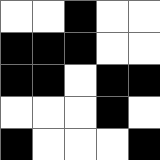[["white", "white", "black", "white", "white"], ["black", "black", "black", "white", "white"], ["black", "black", "white", "black", "black"], ["white", "white", "white", "black", "white"], ["black", "white", "white", "white", "black"]]